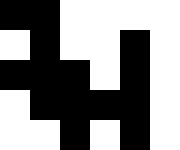[["black", "black", "white", "white", "white", "white"], ["white", "black", "white", "white", "black", "white"], ["black", "black", "black", "white", "black", "white"], ["white", "black", "black", "black", "black", "white"], ["white", "white", "black", "white", "black", "white"]]